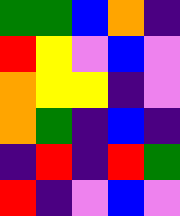[["green", "green", "blue", "orange", "indigo"], ["red", "yellow", "violet", "blue", "violet"], ["orange", "yellow", "yellow", "indigo", "violet"], ["orange", "green", "indigo", "blue", "indigo"], ["indigo", "red", "indigo", "red", "green"], ["red", "indigo", "violet", "blue", "violet"]]